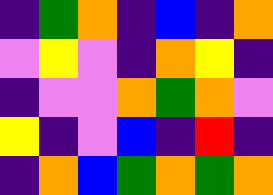[["indigo", "green", "orange", "indigo", "blue", "indigo", "orange"], ["violet", "yellow", "violet", "indigo", "orange", "yellow", "indigo"], ["indigo", "violet", "violet", "orange", "green", "orange", "violet"], ["yellow", "indigo", "violet", "blue", "indigo", "red", "indigo"], ["indigo", "orange", "blue", "green", "orange", "green", "orange"]]